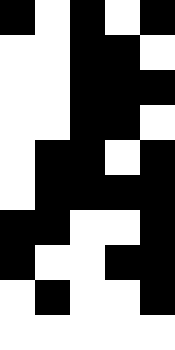[["black", "white", "black", "white", "black"], ["white", "white", "black", "black", "white"], ["white", "white", "black", "black", "black"], ["white", "white", "black", "black", "white"], ["white", "black", "black", "white", "black"], ["white", "black", "black", "black", "black"], ["black", "black", "white", "white", "black"], ["black", "white", "white", "black", "black"], ["white", "black", "white", "white", "black"], ["white", "white", "white", "white", "white"]]